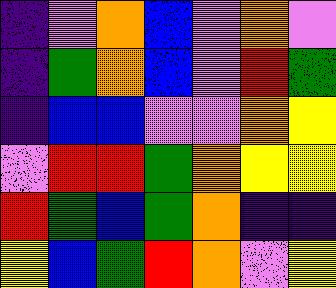[["indigo", "violet", "orange", "blue", "violet", "orange", "violet"], ["indigo", "green", "orange", "blue", "violet", "red", "green"], ["indigo", "blue", "blue", "violet", "violet", "orange", "yellow"], ["violet", "red", "red", "green", "orange", "yellow", "yellow"], ["red", "green", "blue", "green", "orange", "indigo", "indigo"], ["yellow", "blue", "green", "red", "orange", "violet", "yellow"]]